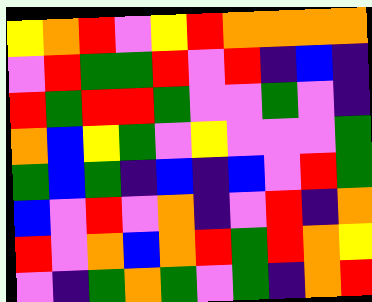[["yellow", "orange", "red", "violet", "yellow", "red", "orange", "orange", "orange", "orange"], ["violet", "red", "green", "green", "red", "violet", "red", "indigo", "blue", "indigo"], ["red", "green", "red", "red", "green", "violet", "violet", "green", "violet", "indigo"], ["orange", "blue", "yellow", "green", "violet", "yellow", "violet", "violet", "violet", "green"], ["green", "blue", "green", "indigo", "blue", "indigo", "blue", "violet", "red", "green"], ["blue", "violet", "red", "violet", "orange", "indigo", "violet", "red", "indigo", "orange"], ["red", "violet", "orange", "blue", "orange", "red", "green", "red", "orange", "yellow"], ["violet", "indigo", "green", "orange", "green", "violet", "green", "indigo", "orange", "red"]]